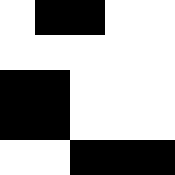[["white", "black", "black", "white", "white"], ["white", "white", "white", "white", "white"], ["black", "black", "white", "white", "white"], ["black", "black", "white", "white", "white"], ["white", "white", "black", "black", "black"]]